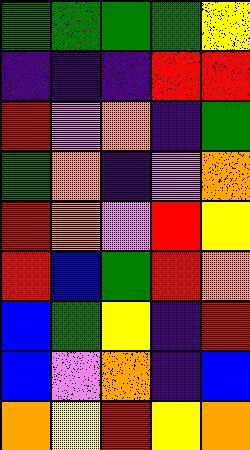[["green", "green", "green", "green", "yellow"], ["indigo", "indigo", "indigo", "red", "red"], ["red", "violet", "orange", "indigo", "green"], ["green", "orange", "indigo", "violet", "orange"], ["red", "orange", "violet", "red", "yellow"], ["red", "blue", "green", "red", "orange"], ["blue", "green", "yellow", "indigo", "red"], ["blue", "violet", "orange", "indigo", "blue"], ["orange", "yellow", "red", "yellow", "orange"]]